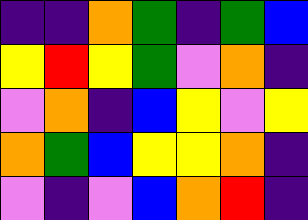[["indigo", "indigo", "orange", "green", "indigo", "green", "blue"], ["yellow", "red", "yellow", "green", "violet", "orange", "indigo"], ["violet", "orange", "indigo", "blue", "yellow", "violet", "yellow"], ["orange", "green", "blue", "yellow", "yellow", "orange", "indigo"], ["violet", "indigo", "violet", "blue", "orange", "red", "indigo"]]